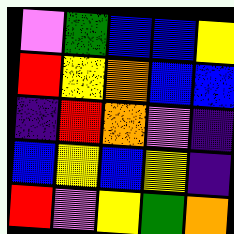[["violet", "green", "blue", "blue", "yellow"], ["red", "yellow", "orange", "blue", "blue"], ["indigo", "red", "orange", "violet", "indigo"], ["blue", "yellow", "blue", "yellow", "indigo"], ["red", "violet", "yellow", "green", "orange"]]